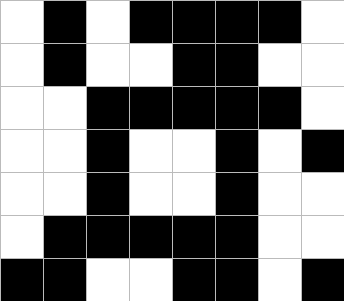[["white", "black", "white", "black", "black", "black", "black", "white"], ["white", "black", "white", "white", "black", "black", "white", "white"], ["white", "white", "black", "black", "black", "black", "black", "white"], ["white", "white", "black", "white", "white", "black", "white", "black"], ["white", "white", "black", "white", "white", "black", "white", "white"], ["white", "black", "black", "black", "black", "black", "white", "white"], ["black", "black", "white", "white", "black", "black", "white", "black"]]